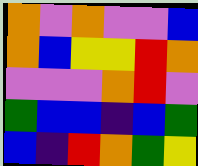[["orange", "violet", "orange", "violet", "violet", "blue"], ["orange", "blue", "yellow", "yellow", "red", "orange"], ["violet", "violet", "violet", "orange", "red", "violet"], ["green", "blue", "blue", "indigo", "blue", "green"], ["blue", "indigo", "red", "orange", "green", "yellow"]]